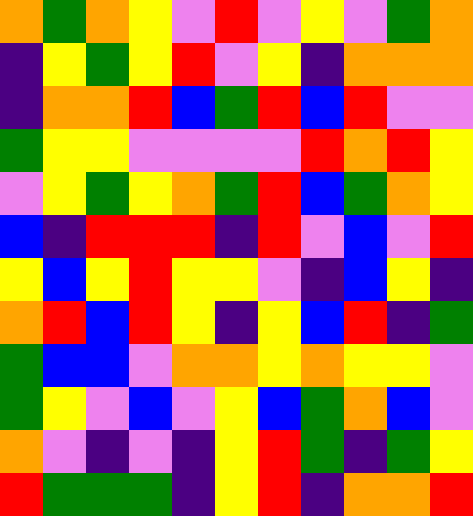[["orange", "green", "orange", "yellow", "violet", "red", "violet", "yellow", "violet", "green", "orange"], ["indigo", "yellow", "green", "yellow", "red", "violet", "yellow", "indigo", "orange", "orange", "orange"], ["indigo", "orange", "orange", "red", "blue", "green", "red", "blue", "red", "violet", "violet"], ["green", "yellow", "yellow", "violet", "violet", "violet", "violet", "red", "orange", "red", "yellow"], ["violet", "yellow", "green", "yellow", "orange", "green", "red", "blue", "green", "orange", "yellow"], ["blue", "indigo", "red", "red", "red", "indigo", "red", "violet", "blue", "violet", "red"], ["yellow", "blue", "yellow", "red", "yellow", "yellow", "violet", "indigo", "blue", "yellow", "indigo"], ["orange", "red", "blue", "red", "yellow", "indigo", "yellow", "blue", "red", "indigo", "green"], ["green", "blue", "blue", "violet", "orange", "orange", "yellow", "orange", "yellow", "yellow", "violet"], ["green", "yellow", "violet", "blue", "violet", "yellow", "blue", "green", "orange", "blue", "violet"], ["orange", "violet", "indigo", "violet", "indigo", "yellow", "red", "green", "indigo", "green", "yellow"], ["red", "green", "green", "green", "indigo", "yellow", "red", "indigo", "orange", "orange", "red"]]